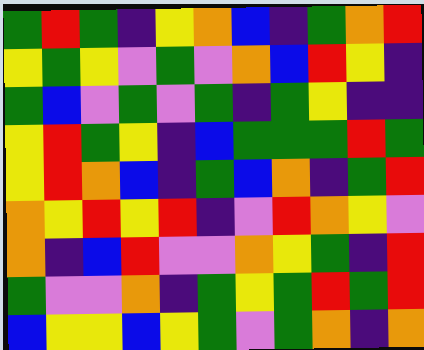[["green", "red", "green", "indigo", "yellow", "orange", "blue", "indigo", "green", "orange", "red"], ["yellow", "green", "yellow", "violet", "green", "violet", "orange", "blue", "red", "yellow", "indigo"], ["green", "blue", "violet", "green", "violet", "green", "indigo", "green", "yellow", "indigo", "indigo"], ["yellow", "red", "green", "yellow", "indigo", "blue", "green", "green", "green", "red", "green"], ["yellow", "red", "orange", "blue", "indigo", "green", "blue", "orange", "indigo", "green", "red"], ["orange", "yellow", "red", "yellow", "red", "indigo", "violet", "red", "orange", "yellow", "violet"], ["orange", "indigo", "blue", "red", "violet", "violet", "orange", "yellow", "green", "indigo", "red"], ["green", "violet", "violet", "orange", "indigo", "green", "yellow", "green", "red", "green", "red"], ["blue", "yellow", "yellow", "blue", "yellow", "green", "violet", "green", "orange", "indigo", "orange"]]